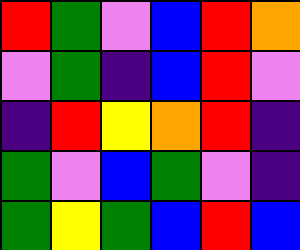[["red", "green", "violet", "blue", "red", "orange"], ["violet", "green", "indigo", "blue", "red", "violet"], ["indigo", "red", "yellow", "orange", "red", "indigo"], ["green", "violet", "blue", "green", "violet", "indigo"], ["green", "yellow", "green", "blue", "red", "blue"]]